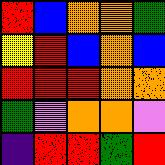[["red", "blue", "orange", "orange", "green"], ["yellow", "red", "blue", "orange", "blue"], ["red", "red", "red", "orange", "orange"], ["green", "violet", "orange", "orange", "violet"], ["indigo", "red", "red", "green", "red"]]